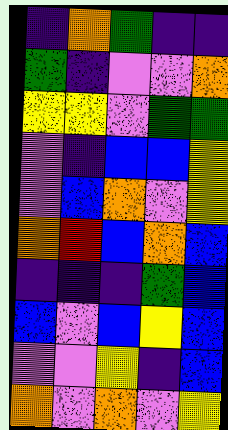[["indigo", "orange", "green", "indigo", "indigo"], ["green", "indigo", "violet", "violet", "orange"], ["yellow", "yellow", "violet", "green", "green"], ["violet", "indigo", "blue", "blue", "yellow"], ["violet", "blue", "orange", "violet", "yellow"], ["orange", "red", "blue", "orange", "blue"], ["indigo", "indigo", "indigo", "green", "blue"], ["blue", "violet", "blue", "yellow", "blue"], ["violet", "violet", "yellow", "indigo", "blue"], ["orange", "violet", "orange", "violet", "yellow"]]